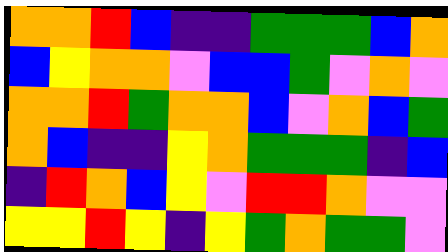[["orange", "orange", "red", "blue", "indigo", "indigo", "green", "green", "green", "blue", "orange"], ["blue", "yellow", "orange", "orange", "violet", "blue", "blue", "green", "violet", "orange", "violet"], ["orange", "orange", "red", "green", "orange", "orange", "blue", "violet", "orange", "blue", "green"], ["orange", "blue", "indigo", "indigo", "yellow", "orange", "green", "green", "green", "indigo", "blue"], ["indigo", "red", "orange", "blue", "yellow", "violet", "red", "red", "orange", "violet", "violet"], ["yellow", "yellow", "red", "yellow", "indigo", "yellow", "green", "orange", "green", "green", "violet"]]